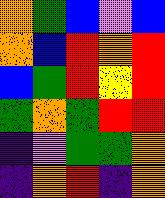[["orange", "green", "blue", "violet", "blue"], ["orange", "blue", "red", "orange", "red"], ["blue", "green", "red", "yellow", "red"], ["green", "orange", "green", "red", "red"], ["indigo", "violet", "green", "green", "orange"], ["indigo", "orange", "red", "indigo", "orange"]]